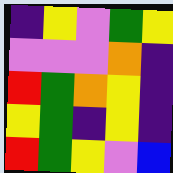[["indigo", "yellow", "violet", "green", "yellow"], ["violet", "violet", "violet", "orange", "indigo"], ["red", "green", "orange", "yellow", "indigo"], ["yellow", "green", "indigo", "yellow", "indigo"], ["red", "green", "yellow", "violet", "blue"]]